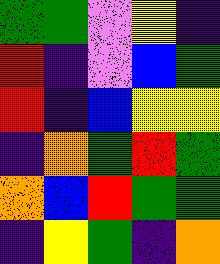[["green", "green", "violet", "yellow", "indigo"], ["red", "indigo", "violet", "blue", "green"], ["red", "indigo", "blue", "yellow", "yellow"], ["indigo", "orange", "green", "red", "green"], ["orange", "blue", "red", "green", "green"], ["indigo", "yellow", "green", "indigo", "orange"]]